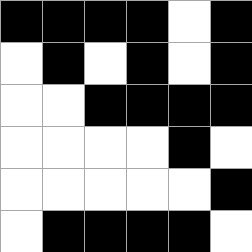[["black", "black", "black", "black", "white", "black"], ["white", "black", "white", "black", "white", "black"], ["white", "white", "black", "black", "black", "black"], ["white", "white", "white", "white", "black", "white"], ["white", "white", "white", "white", "white", "black"], ["white", "black", "black", "black", "black", "white"]]